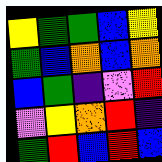[["yellow", "green", "green", "blue", "yellow"], ["green", "blue", "orange", "blue", "orange"], ["blue", "green", "indigo", "violet", "red"], ["violet", "yellow", "orange", "red", "indigo"], ["green", "red", "blue", "red", "blue"]]